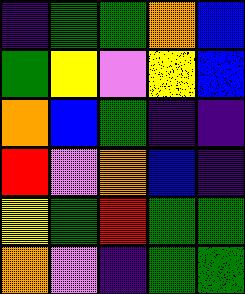[["indigo", "green", "green", "orange", "blue"], ["green", "yellow", "violet", "yellow", "blue"], ["orange", "blue", "green", "indigo", "indigo"], ["red", "violet", "orange", "blue", "indigo"], ["yellow", "green", "red", "green", "green"], ["orange", "violet", "indigo", "green", "green"]]